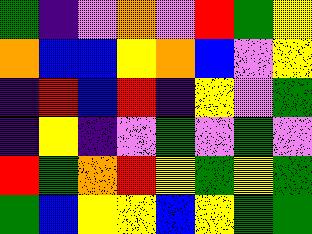[["green", "indigo", "violet", "orange", "violet", "red", "green", "yellow"], ["orange", "blue", "blue", "yellow", "orange", "blue", "violet", "yellow"], ["indigo", "red", "blue", "red", "indigo", "yellow", "violet", "green"], ["indigo", "yellow", "indigo", "violet", "green", "violet", "green", "violet"], ["red", "green", "orange", "red", "yellow", "green", "yellow", "green"], ["green", "blue", "yellow", "yellow", "blue", "yellow", "green", "green"]]